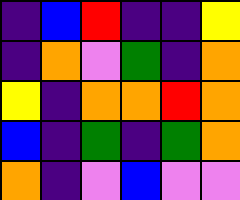[["indigo", "blue", "red", "indigo", "indigo", "yellow"], ["indigo", "orange", "violet", "green", "indigo", "orange"], ["yellow", "indigo", "orange", "orange", "red", "orange"], ["blue", "indigo", "green", "indigo", "green", "orange"], ["orange", "indigo", "violet", "blue", "violet", "violet"]]